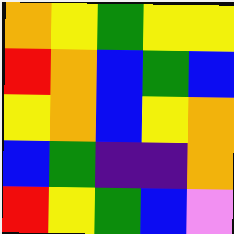[["orange", "yellow", "green", "yellow", "yellow"], ["red", "orange", "blue", "green", "blue"], ["yellow", "orange", "blue", "yellow", "orange"], ["blue", "green", "indigo", "indigo", "orange"], ["red", "yellow", "green", "blue", "violet"]]